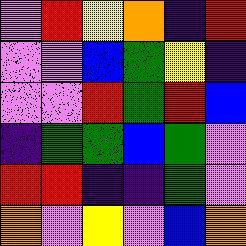[["violet", "red", "yellow", "orange", "indigo", "red"], ["violet", "violet", "blue", "green", "yellow", "indigo"], ["violet", "violet", "red", "green", "red", "blue"], ["indigo", "green", "green", "blue", "green", "violet"], ["red", "red", "indigo", "indigo", "green", "violet"], ["orange", "violet", "yellow", "violet", "blue", "orange"]]